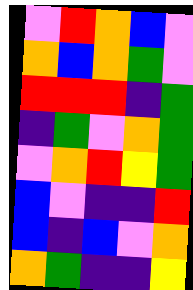[["violet", "red", "orange", "blue", "violet"], ["orange", "blue", "orange", "green", "violet"], ["red", "red", "red", "indigo", "green"], ["indigo", "green", "violet", "orange", "green"], ["violet", "orange", "red", "yellow", "green"], ["blue", "violet", "indigo", "indigo", "red"], ["blue", "indigo", "blue", "violet", "orange"], ["orange", "green", "indigo", "indigo", "yellow"]]